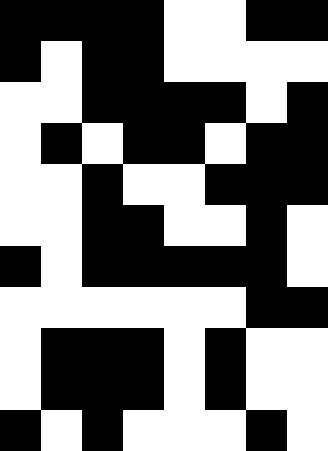[["black", "black", "black", "black", "white", "white", "black", "black"], ["black", "white", "black", "black", "white", "white", "white", "white"], ["white", "white", "black", "black", "black", "black", "white", "black"], ["white", "black", "white", "black", "black", "white", "black", "black"], ["white", "white", "black", "white", "white", "black", "black", "black"], ["white", "white", "black", "black", "white", "white", "black", "white"], ["black", "white", "black", "black", "black", "black", "black", "white"], ["white", "white", "white", "white", "white", "white", "black", "black"], ["white", "black", "black", "black", "white", "black", "white", "white"], ["white", "black", "black", "black", "white", "black", "white", "white"], ["black", "white", "black", "white", "white", "white", "black", "white"]]